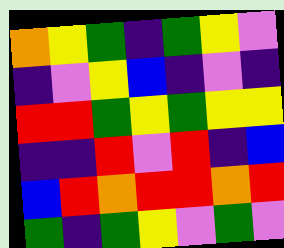[["orange", "yellow", "green", "indigo", "green", "yellow", "violet"], ["indigo", "violet", "yellow", "blue", "indigo", "violet", "indigo"], ["red", "red", "green", "yellow", "green", "yellow", "yellow"], ["indigo", "indigo", "red", "violet", "red", "indigo", "blue"], ["blue", "red", "orange", "red", "red", "orange", "red"], ["green", "indigo", "green", "yellow", "violet", "green", "violet"]]